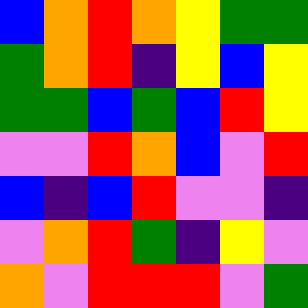[["blue", "orange", "red", "orange", "yellow", "green", "green"], ["green", "orange", "red", "indigo", "yellow", "blue", "yellow"], ["green", "green", "blue", "green", "blue", "red", "yellow"], ["violet", "violet", "red", "orange", "blue", "violet", "red"], ["blue", "indigo", "blue", "red", "violet", "violet", "indigo"], ["violet", "orange", "red", "green", "indigo", "yellow", "violet"], ["orange", "violet", "red", "red", "red", "violet", "green"]]